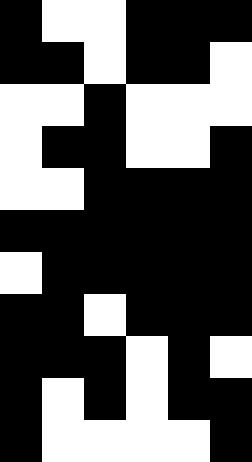[["black", "white", "white", "black", "black", "black"], ["black", "black", "white", "black", "black", "white"], ["white", "white", "black", "white", "white", "white"], ["white", "black", "black", "white", "white", "black"], ["white", "white", "black", "black", "black", "black"], ["black", "black", "black", "black", "black", "black"], ["white", "black", "black", "black", "black", "black"], ["black", "black", "white", "black", "black", "black"], ["black", "black", "black", "white", "black", "white"], ["black", "white", "black", "white", "black", "black"], ["black", "white", "white", "white", "white", "black"]]